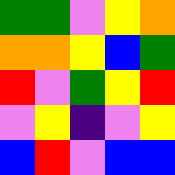[["green", "green", "violet", "yellow", "orange"], ["orange", "orange", "yellow", "blue", "green"], ["red", "violet", "green", "yellow", "red"], ["violet", "yellow", "indigo", "violet", "yellow"], ["blue", "red", "violet", "blue", "blue"]]